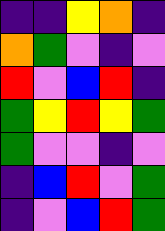[["indigo", "indigo", "yellow", "orange", "indigo"], ["orange", "green", "violet", "indigo", "violet"], ["red", "violet", "blue", "red", "indigo"], ["green", "yellow", "red", "yellow", "green"], ["green", "violet", "violet", "indigo", "violet"], ["indigo", "blue", "red", "violet", "green"], ["indigo", "violet", "blue", "red", "green"]]